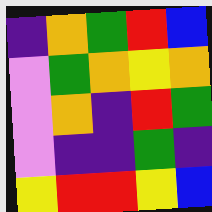[["indigo", "orange", "green", "red", "blue"], ["violet", "green", "orange", "yellow", "orange"], ["violet", "orange", "indigo", "red", "green"], ["violet", "indigo", "indigo", "green", "indigo"], ["yellow", "red", "red", "yellow", "blue"]]